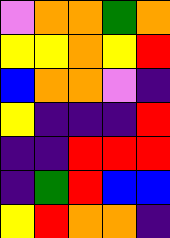[["violet", "orange", "orange", "green", "orange"], ["yellow", "yellow", "orange", "yellow", "red"], ["blue", "orange", "orange", "violet", "indigo"], ["yellow", "indigo", "indigo", "indigo", "red"], ["indigo", "indigo", "red", "red", "red"], ["indigo", "green", "red", "blue", "blue"], ["yellow", "red", "orange", "orange", "indigo"]]